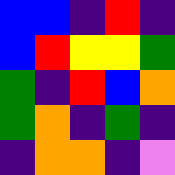[["blue", "blue", "indigo", "red", "indigo"], ["blue", "red", "yellow", "yellow", "green"], ["green", "indigo", "red", "blue", "orange"], ["green", "orange", "indigo", "green", "indigo"], ["indigo", "orange", "orange", "indigo", "violet"]]